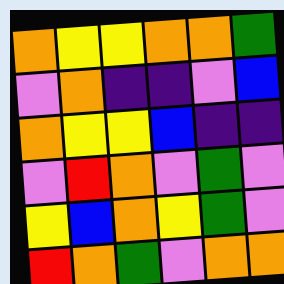[["orange", "yellow", "yellow", "orange", "orange", "green"], ["violet", "orange", "indigo", "indigo", "violet", "blue"], ["orange", "yellow", "yellow", "blue", "indigo", "indigo"], ["violet", "red", "orange", "violet", "green", "violet"], ["yellow", "blue", "orange", "yellow", "green", "violet"], ["red", "orange", "green", "violet", "orange", "orange"]]